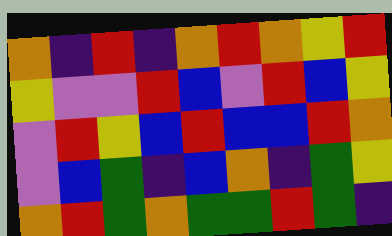[["orange", "indigo", "red", "indigo", "orange", "red", "orange", "yellow", "red"], ["yellow", "violet", "violet", "red", "blue", "violet", "red", "blue", "yellow"], ["violet", "red", "yellow", "blue", "red", "blue", "blue", "red", "orange"], ["violet", "blue", "green", "indigo", "blue", "orange", "indigo", "green", "yellow"], ["orange", "red", "green", "orange", "green", "green", "red", "green", "indigo"]]